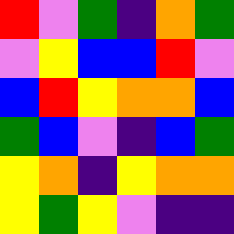[["red", "violet", "green", "indigo", "orange", "green"], ["violet", "yellow", "blue", "blue", "red", "violet"], ["blue", "red", "yellow", "orange", "orange", "blue"], ["green", "blue", "violet", "indigo", "blue", "green"], ["yellow", "orange", "indigo", "yellow", "orange", "orange"], ["yellow", "green", "yellow", "violet", "indigo", "indigo"]]